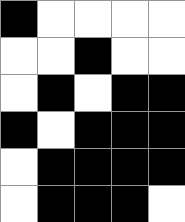[["black", "white", "white", "white", "white"], ["white", "white", "black", "white", "white"], ["white", "black", "white", "black", "black"], ["black", "white", "black", "black", "black"], ["white", "black", "black", "black", "black"], ["white", "black", "black", "black", "white"]]